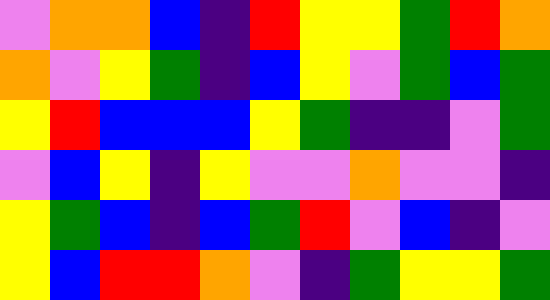[["violet", "orange", "orange", "blue", "indigo", "red", "yellow", "yellow", "green", "red", "orange"], ["orange", "violet", "yellow", "green", "indigo", "blue", "yellow", "violet", "green", "blue", "green"], ["yellow", "red", "blue", "blue", "blue", "yellow", "green", "indigo", "indigo", "violet", "green"], ["violet", "blue", "yellow", "indigo", "yellow", "violet", "violet", "orange", "violet", "violet", "indigo"], ["yellow", "green", "blue", "indigo", "blue", "green", "red", "violet", "blue", "indigo", "violet"], ["yellow", "blue", "red", "red", "orange", "violet", "indigo", "green", "yellow", "yellow", "green"]]